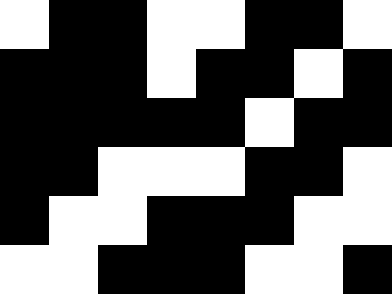[["white", "black", "black", "white", "white", "black", "black", "white"], ["black", "black", "black", "white", "black", "black", "white", "black"], ["black", "black", "black", "black", "black", "white", "black", "black"], ["black", "black", "white", "white", "white", "black", "black", "white"], ["black", "white", "white", "black", "black", "black", "white", "white"], ["white", "white", "black", "black", "black", "white", "white", "black"]]